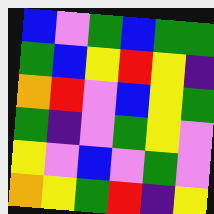[["blue", "violet", "green", "blue", "green", "green"], ["green", "blue", "yellow", "red", "yellow", "indigo"], ["orange", "red", "violet", "blue", "yellow", "green"], ["green", "indigo", "violet", "green", "yellow", "violet"], ["yellow", "violet", "blue", "violet", "green", "violet"], ["orange", "yellow", "green", "red", "indigo", "yellow"]]